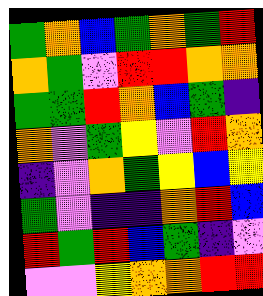[["green", "orange", "blue", "green", "orange", "green", "red"], ["orange", "green", "violet", "red", "red", "orange", "orange"], ["green", "green", "red", "orange", "blue", "green", "indigo"], ["orange", "violet", "green", "yellow", "violet", "red", "orange"], ["indigo", "violet", "orange", "green", "yellow", "blue", "yellow"], ["green", "violet", "indigo", "indigo", "orange", "red", "blue"], ["red", "green", "red", "blue", "green", "indigo", "violet"], ["violet", "violet", "yellow", "orange", "orange", "red", "red"]]